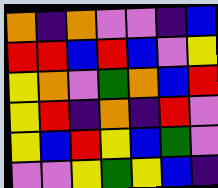[["orange", "indigo", "orange", "violet", "violet", "indigo", "blue"], ["red", "red", "blue", "red", "blue", "violet", "yellow"], ["yellow", "orange", "violet", "green", "orange", "blue", "red"], ["yellow", "red", "indigo", "orange", "indigo", "red", "violet"], ["yellow", "blue", "red", "yellow", "blue", "green", "violet"], ["violet", "violet", "yellow", "green", "yellow", "blue", "indigo"]]